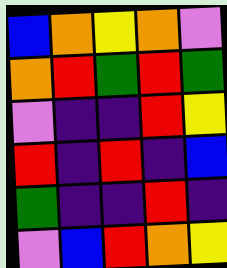[["blue", "orange", "yellow", "orange", "violet"], ["orange", "red", "green", "red", "green"], ["violet", "indigo", "indigo", "red", "yellow"], ["red", "indigo", "red", "indigo", "blue"], ["green", "indigo", "indigo", "red", "indigo"], ["violet", "blue", "red", "orange", "yellow"]]